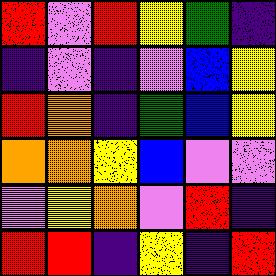[["red", "violet", "red", "yellow", "green", "indigo"], ["indigo", "violet", "indigo", "violet", "blue", "yellow"], ["red", "orange", "indigo", "green", "blue", "yellow"], ["orange", "orange", "yellow", "blue", "violet", "violet"], ["violet", "yellow", "orange", "violet", "red", "indigo"], ["red", "red", "indigo", "yellow", "indigo", "red"]]